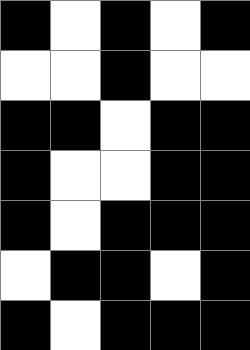[["black", "white", "black", "white", "black"], ["white", "white", "black", "white", "white"], ["black", "black", "white", "black", "black"], ["black", "white", "white", "black", "black"], ["black", "white", "black", "black", "black"], ["white", "black", "black", "white", "black"], ["black", "white", "black", "black", "black"]]